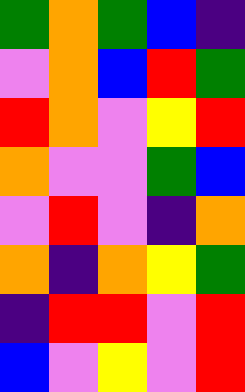[["green", "orange", "green", "blue", "indigo"], ["violet", "orange", "blue", "red", "green"], ["red", "orange", "violet", "yellow", "red"], ["orange", "violet", "violet", "green", "blue"], ["violet", "red", "violet", "indigo", "orange"], ["orange", "indigo", "orange", "yellow", "green"], ["indigo", "red", "red", "violet", "red"], ["blue", "violet", "yellow", "violet", "red"]]